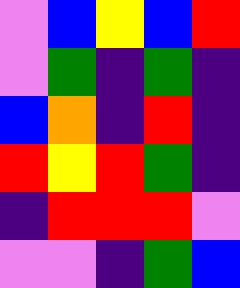[["violet", "blue", "yellow", "blue", "red"], ["violet", "green", "indigo", "green", "indigo"], ["blue", "orange", "indigo", "red", "indigo"], ["red", "yellow", "red", "green", "indigo"], ["indigo", "red", "red", "red", "violet"], ["violet", "violet", "indigo", "green", "blue"]]